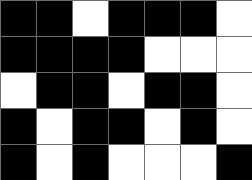[["black", "black", "white", "black", "black", "black", "white"], ["black", "black", "black", "black", "white", "white", "white"], ["white", "black", "black", "white", "black", "black", "white"], ["black", "white", "black", "black", "white", "black", "white"], ["black", "white", "black", "white", "white", "white", "black"]]